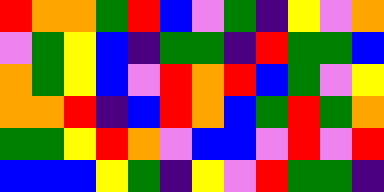[["red", "orange", "orange", "green", "red", "blue", "violet", "green", "indigo", "yellow", "violet", "orange"], ["violet", "green", "yellow", "blue", "indigo", "green", "green", "indigo", "red", "green", "green", "blue"], ["orange", "green", "yellow", "blue", "violet", "red", "orange", "red", "blue", "green", "violet", "yellow"], ["orange", "orange", "red", "indigo", "blue", "red", "orange", "blue", "green", "red", "green", "orange"], ["green", "green", "yellow", "red", "orange", "violet", "blue", "blue", "violet", "red", "violet", "red"], ["blue", "blue", "blue", "yellow", "green", "indigo", "yellow", "violet", "red", "green", "green", "indigo"]]